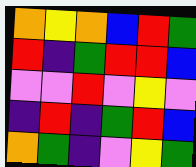[["orange", "yellow", "orange", "blue", "red", "green"], ["red", "indigo", "green", "red", "red", "blue"], ["violet", "violet", "red", "violet", "yellow", "violet"], ["indigo", "red", "indigo", "green", "red", "blue"], ["orange", "green", "indigo", "violet", "yellow", "green"]]